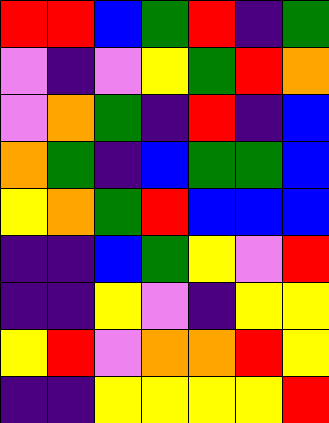[["red", "red", "blue", "green", "red", "indigo", "green"], ["violet", "indigo", "violet", "yellow", "green", "red", "orange"], ["violet", "orange", "green", "indigo", "red", "indigo", "blue"], ["orange", "green", "indigo", "blue", "green", "green", "blue"], ["yellow", "orange", "green", "red", "blue", "blue", "blue"], ["indigo", "indigo", "blue", "green", "yellow", "violet", "red"], ["indigo", "indigo", "yellow", "violet", "indigo", "yellow", "yellow"], ["yellow", "red", "violet", "orange", "orange", "red", "yellow"], ["indigo", "indigo", "yellow", "yellow", "yellow", "yellow", "red"]]